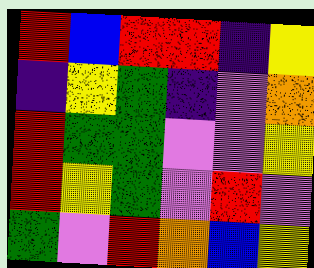[["red", "blue", "red", "red", "indigo", "yellow"], ["indigo", "yellow", "green", "indigo", "violet", "orange"], ["red", "green", "green", "violet", "violet", "yellow"], ["red", "yellow", "green", "violet", "red", "violet"], ["green", "violet", "red", "orange", "blue", "yellow"]]